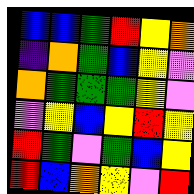[["blue", "blue", "green", "red", "yellow", "orange"], ["indigo", "orange", "green", "blue", "yellow", "violet"], ["orange", "green", "green", "green", "yellow", "violet"], ["violet", "yellow", "blue", "yellow", "red", "yellow"], ["red", "green", "violet", "green", "blue", "yellow"], ["red", "blue", "orange", "yellow", "violet", "red"]]